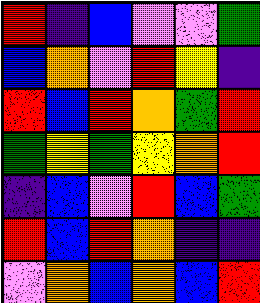[["red", "indigo", "blue", "violet", "violet", "green"], ["blue", "orange", "violet", "red", "yellow", "indigo"], ["red", "blue", "red", "orange", "green", "red"], ["green", "yellow", "green", "yellow", "orange", "red"], ["indigo", "blue", "violet", "red", "blue", "green"], ["red", "blue", "red", "orange", "indigo", "indigo"], ["violet", "orange", "blue", "orange", "blue", "red"]]